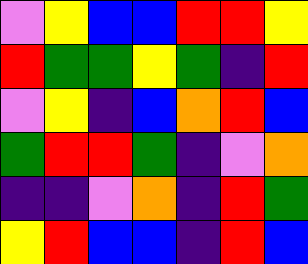[["violet", "yellow", "blue", "blue", "red", "red", "yellow"], ["red", "green", "green", "yellow", "green", "indigo", "red"], ["violet", "yellow", "indigo", "blue", "orange", "red", "blue"], ["green", "red", "red", "green", "indigo", "violet", "orange"], ["indigo", "indigo", "violet", "orange", "indigo", "red", "green"], ["yellow", "red", "blue", "blue", "indigo", "red", "blue"]]